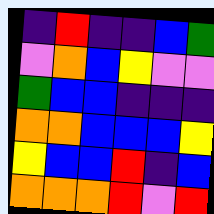[["indigo", "red", "indigo", "indigo", "blue", "green"], ["violet", "orange", "blue", "yellow", "violet", "violet"], ["green", "blue", "blue", "indigo", "indigo", "indigo"], ["orange", "orange", "blue", "blue", "blue", "yellow"], ["yellow", "blue", "blue", "red", "indigo", "blue"], ["orange", "orange", "orange", "red", "violet", "red"]]